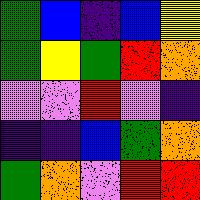[["green", "blue", "indigo", "blue", "yellow"], ["green", "yellow", "green", "red", "orange"], ["violet", "violet", "red", "violet", "indigo"], ["indigo", "indigo", "blue", "green", "orange"], ["green", "orange", "violet", "red", "red"]]